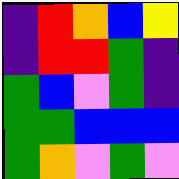[["indigo", "red", "orange", "blue", "yellow"], ["indigo", "red", "red", "green", "indigo"], ["green", "blue", "violet", "green", "indigo"], ["green", "green", "blue", "blue", "blue"], ["green", "orange", "violet", "green", "violet"]]